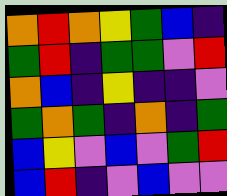[["orange", "red", "orange", "yellow", "green", "blue", "indigo"], ["green", "red", "indigo", "green", "green", "violet", "red"], ["orange", "blue", "indigo", "yellow", "indigo", "indigo", "violet"], ["green", "orange", "green", "indigo", "orange", "indigo", "green"], ["blue", "yellow", "violet", "blue", "violet", "green", "red"], ["blue", "red", "indigo", "violet", "blue", "violet", "violet"]]